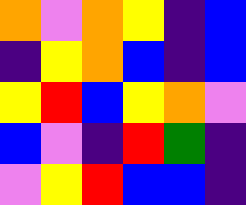[["orange", "violet", "orange", "yellow", "indigo", "blue"], ["indigo", "yellow", "orange", "blue", "indigo", "blue"], ["yellow", "red", "blue", "yellow", "orange", "violet"], ["blue", "violet", "indigo", "red", "green", "indigo"], ["violet", "yellow", "red", "blue", "blue", "indigo"]]